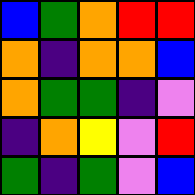[["blue", "green", "orange", "red", "red"], ["orange", "indigo", "orange", "orange", "blue"], ["orange", "green", "green", "indigo", "violet"], ["indigo", "orange", "yellow", "violet", "red"], ["green", "indigo", "green", "violet", "blue"]]